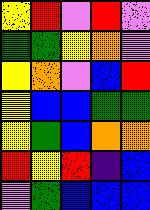[["yellow", "red", "violet", "red", "violet"], ["green", "green", "yellow", "orange", "violet"], ["yellow", "orange", "violet", "blue", "red"], ["yellow", "blue", "blue", "green", "green"], ["yellow", "green", "blue", "orange", "orange"], ["red", "yellow", "red", "indigo", "blue"], ["violet", "green", "blue", "blue", "blue"]]